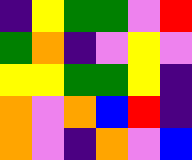[["indigo", "yellow", "green", "green", "violet", "red"], ["green", "orange", "indigo", "violet", "yellow", "violet"], ["yellow", "yellow", "green", "green", "yellow", "indigo"], ["orange", "violet", "orange", "blue", "red", "indigo"], ["orange", "violet", "indigo", "orange", "violet", "blue"]]